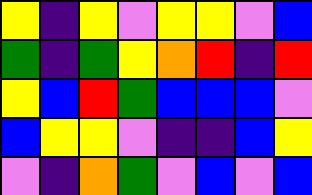[["yellow", "indigo", "yellow", "violet", "yellow", "yellow", "violet", "blue"], ["green", "indigo", "green", "yellow", "orange", "red", "indigo", "red"], ["yellow", "blue", "red", "green", "blue", "blue", "blue", "violet"], ["blue", "yellow", "yellow", "violet", "indigo", "indigo", "blue", "yellow"], ["violet", "indigo", "orange", "green", "violet", "blue", "violet", "blue"]]